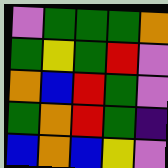[["violet", "green", "green", "green", "orange"], ["green", "yellow", "green", "red", "violet"], ["orange", "blue", "red", "green", "violet"], ["green", "orange", "red", "green", "indigo"], ["blue", "orange", "blue", "yellow", "violet"]]